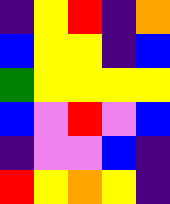[["indigo", "yellow", "red", "indigo", "orange"], ["blue", "yellow", "yellow", "indigo", "blue"], ["green", "yellow", "yellow", "yellow", "yellow"], ["blue", "violet", "red", "violet", "blue"], ["indigo", "violet", "violet", "blue", "indigo"], ["red", "yellow", "orange", "yellow", "indigo"]]